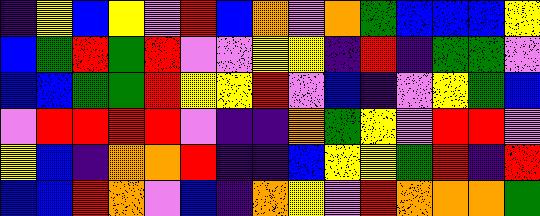[["indigo", "yellow", "blue", "yellow", "violet", "red", "blue", "orange", "violet", "orange", "green", "blue", "blue", "blue", "yellow"], ["blue", "green", "red", "green", "red", "violet", "violet", "yellow", "yellow", "indigo", "red", "indigo", "green", "green", "violet"], ["blue", "blue", "green", "green", "red", "yellow", "yellow", "red", "violet", "blue", "indigo", "violet", "yellow", "green", "blue"], ["violet", "red", "red", "red", "red", "violet", "indigo", "indigo", "orange", "green", "yellow", "violet", "red", "red", "violet"], ["yellow", "blue", "indigo", "orange", "orange", "red", "indigo", "indigo", "blue", "yellow", "yellow", "green", "red", "indigo", "red"], ["blue", "blue", "red", "orange", "violet", "blue", "indigo", "orange", "yellow", "violet", "red", "orange", "orange", "orange", "green"]]